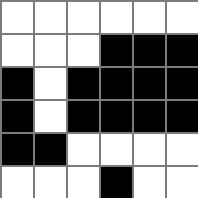[["white", "white", "white", "white", "white", "white"], ["white", "white", "white", "black", "black", "black"], ["black", "white", "black", "black", "black", "black"], ["black", "white", "black", "black", "black", "black"], ["black", "black", "white", "white", "white", "white"], ["white", "white", "white", "black", "white", "white"]]